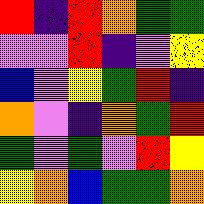[["red", "indigo", "red", "orange", "green", "green"], ["violet", "violet", "red", "indigo", "violet", "yellow"], ["blue", "violet", "yellow", "green", "red", "indigo"], ["orange", "violet", "indigo", "orange", "green", "red"], ["green", "violet", "green", "violet", "red", "yellow"], ["yellow", "orange", "blue", "green", "green", "orange"]]